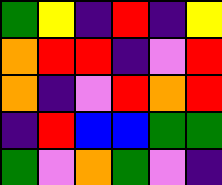[["green", "yellow", "indigo", "red", "indigo", "yellow"], ["orange", "red", "red", "indigo", "violet", "red"], ["orange", "indigo", "violet", "red", "orange", "red"], ["indigo", "red", "blue", "blue", "green", "green"], ["green", "violet", "orange", "green", "violet", "indigo"]]